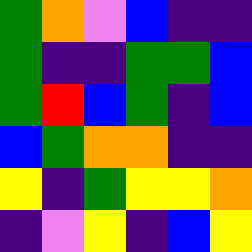[["green", "orange", "violet", "blue", "indigo", "indigo"], ["green", "indigo", "indigo", "green", "green", "blue"], ["green", "red", "blue", "green", "indigo", "blue"], ["blue", "green", "orange", "orange", "indigo", "indigo"], ["yellow", "indigo", "green", "yellow", "yellow", "orange"], ["indigo", "violet", "yellow", "indigo", "blue", "yellow"]]